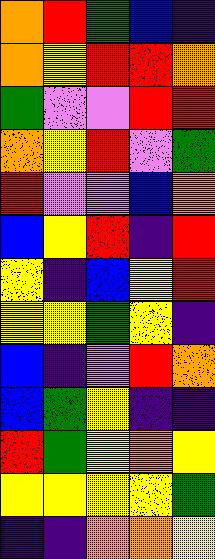[["orange", "red", "green", "blue", "indigo"], ["orange", "yellow", "red", "red", "orange"], ["green", "violet", "violet", "red", "red"], ["orange", "yellow", "red", "violet", "green"], ["red", "violet", "violet", "blue", "orange"], ["blue", "yellow", "red", "indigo", "red"], ["yellow", "indigo", "blue", "yellow", "red"], ["yellow", "yellow", "green", "yellow", "indigo"], ["blue", "indigo", "violet", "red", "orange"], ["blue", "green", "yellow", "indigo", "indigo"], ["red", "green", "yellow", "orange", "yellow"], ["yellow", "yellow", "yellow", "yellow", "green"], ["indigo", "indigo", "orange", "orange", "yellow"]]